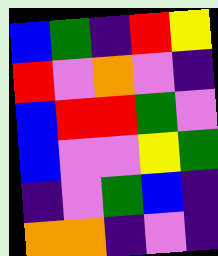[["blue", "green", "indigo", "red", "yellow"], ["red", "violet", "orange", "violet", "indigo"], ["blue", "red", "red", "green", "violet"], ["blue", "violet", "violet", "yellow", "green"], ["indigo", "violet", "green", "blue", "indigo"], ["orange", "orange", "indigo", "violet", "indigo"]]